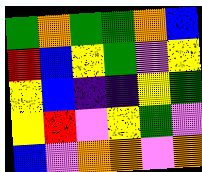[["green", "orange", "green", "green", "orange", "blue"], ["red", "blue", "yellow", "green", "violet", "yellow"], ["yellow", "blue", "indigo", "indigo", "yellow", "green"], ["yellow", "red", "violet", "yellow", "green", "violet"], ["blue", "violet", "orange", "orange", "violet", "orange"]]